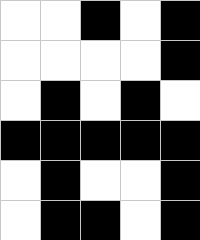[["white", "white", "black", "white", "black"], ["white", "white", "white", "white", "black"], ["white", "black", "white", "black", "white"], ["black", "black", "black", "black", "black"], ["white", "black", "white", "white", "black"], ["white", "black", "black", "white", "black"]]